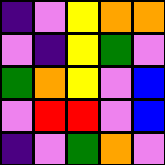[["indigo", "violet", "yellow", "orange", "orange"], ["violet", "indigo", "yellow", "green", "violet"], ["green", "orange", "yellow", "violet", "blue"], ["violet", "red", "red", "violet", "blue"], ["indigo", "violet", "green", "orange", "violet"]]